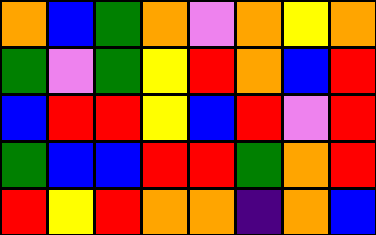[["orange", "blue", "green", "orange", "violet", "orange", "yellow", "orange"], ["green", "violet", "green", "yellow", "red", "orange", "blue", "red"], ["blue", "red", "red", "yellow", "blue", "red", "violet", "red"], ["green", "blue", "blue", "red", "red", "green", "orange", "red"], ["red", "yellow", "red", "orange", "orange", "indigo", "orange", "blue"]]